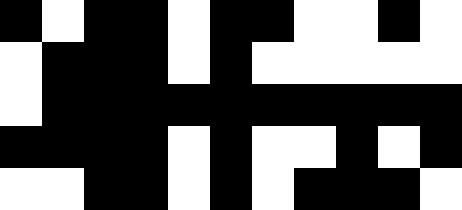[["black", "white", "black", "black", "white", "black", "black", "white", "white", "black", "white"], ["white", "black", "black", "black", "white", "black", "white", "white", "white", "white", "white"], ["white", "black", "black", "black", "black", "black", "black", "black", "black", "black", "black"], ["black", "black", "black", "black", "white", "black", "white", "white", "black", "white", "black"], ["white", "white", "black", "black", "white", "black", "white", "black", "black", "black", "white"]]